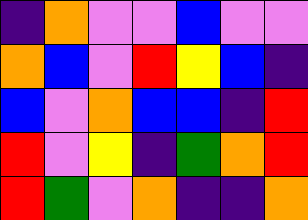[["indigo", "orange", "violet", "violet", "blue", "violet", "violet"], ["orange", "blue", "violet", "red", "yellow", "blue", "indigo"], ["blue", "violet", "orange", "blue", "blue", "indigo", "red"], ["red", "violet", "yellow", "indigo", "green", "orange", "red"], ["red", "green", "violet", "orange", "indigo", "indigo", "orange"]]